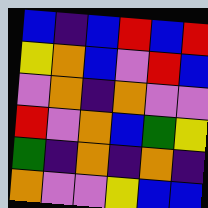[["blue", "indigo", "blue", "red", "blue", "red"], ["yellow", "orange", "blue", "violet", "red", "blue"], ["violet", "orange", "indigo", "orange", "violet", "violet"], ["red", "violet", "orange", "blue", "green", "yellow"], ["green", "indigo", "orange", "indigo", "orange", "indigo"], ["orange", "violet", "violet", "yellow", "blue", "blue"]]